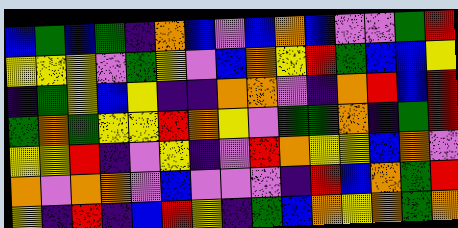[["blue", "green", "blue", "green", "indigo", "orange", "blue", "violet", "blue", "orange", "blue", "violet", "violet", "green", "red"], ["yellow", "yellow", "yellow", "violet", "green", "yellow", "violet", "blue", "orange", "yellow", "red", "green", "blue", "blue", "yellow"], ["indigo", "green", "yellow", "blue", "yellow", "indigo", "indigo", "orange", "orange", "violet", "indigo", "orange", "red", "blue", "red"], ["green", "orange", "green", "yellow", "yellow", "red", "orange", "yellow", "violet", "green", "green", "orange", "indigo", "green", "red"], ["yellow", "yellow", "red", "indigo", "violet", "yellow", "indigo", "violet", "red", "orange", "yellow", "yellow", "blue", "orange", "violet"], ["orange", "violet", "orange", "orange", "violet", "blue", "violet", "violet", "violet", "indigo", "red", "blue", "orange", "green", "red"], ["yellow", "indigo", "red", "indigo", "blue", "red", "yellow", "indigo", "green", "blue", "orange", "yellow", "orange", "green", "orange"]]